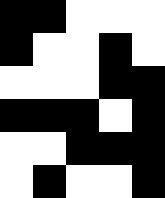[["black", "black", "white", "white", "white"], ["black", "white", "white", "black", "white"], ["white", "white", "white", "black", "black"], ["black", "black", "black", "white", "black"], ["white", "white", "black", "black", "black"], ["white", "black", "white", "white", "black"]]